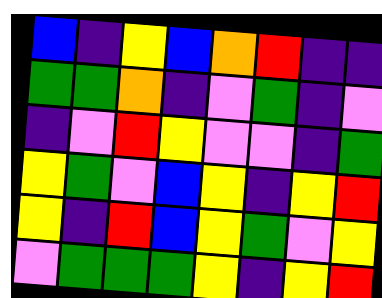[["blue", "indigo", "yellow", "blue", "orange", "red", "indigo", "indigo"], ["green", "green", "orange", "indigo", "violet", "green", "indigo", "violet"], ["indigo", "violet", "red", "yellow", "violet", "violet", "indigo", "green"], ["yellow", "green", "violet", "blue", "yellow", "indigo", "yellow", "red"], ["yellow", "indigo", "red", "blue", "yellow", "green", "violet", "yellow"], ["violet", "green", "green", "green", "yellow", "indigo", "yellow", "red"]]